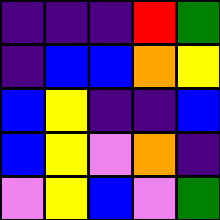[["indigo", "indigo", "indigo", "red", "green"], ["indigo", "blue", "blue", "orange", "yellow"], ["blue", "yellow", "indigo", "indigo", "blue"], ["blue", "yellow", "violet", "orange", "indigo"], ["violet", "yellow", "blue", "violet", "green"]]